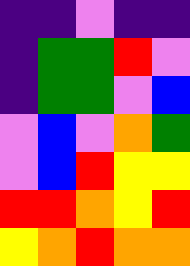[["indigo", "indigo", "violet", "indigo", "indigo"], ["indigo", "green", "green", "red", "violet"], ["indigo", "green", "green", "violet", "blue"], ["violet", "blue", "violet", "orange", "green"], ["violet", "blue", "red", "yellow", "yellow"], ["red", "red", "orange", "yellow", "red"], ["yellow", "orange", "red", "orange", "orange"]]